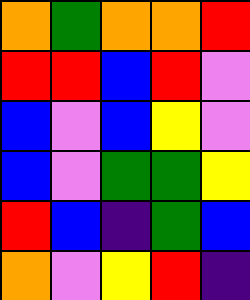[["orange", "green", "orange", "orange", "red"], ["red", "red", "blue", "red", "violet"], ["blue", "violet", "blue", "yellow", "violet"], ["blue", "violet", "green", "green", "yellow"], ["red", "blue", "indigo", "green", "blue"], ["orange", "violet", "yellow", "red", "indigo"]]